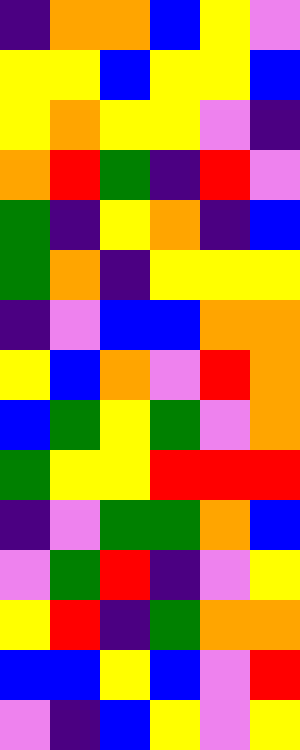[["indigo", "orange", "orange", "blue", "yellow", "violet"], ["yellow", "yellow", "blue", "yellow", "yellow", "blue"], ["yellow", "orange", "yellow", "yellow", "violet", "indigo"], ["orange", "red", "green", "indigo", "red", "violet"], ["green", "indigo", "yellow", "orange", "indigo", "blue"], ["green", "orange", "indigo", "yellow", "yellow", "yellow"], ["indigo", "violet", "blue", "blue", "orange", "orange"], ["yellow", "blue", "orange", "violet", "red", "orange"], ["blue", "green", "yellow", "green", "violet", "orange"], ["green", "yellow", "yellow", "red", "red", "red"], ["indigo", "violet", "green", "green", "orange", "blue"], ["violet", "green", "red", "indigo", "violet", "yellow"], ["yellow", "red", "indigo", "green", "orange", "orange"], ["blue", "blue", "yellow", "blue", "violet", "red"], ["violet", "indigo", "blue", "yellow", "violet", "yellow"]]